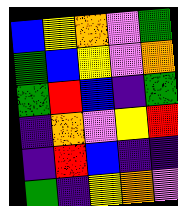[["blue", "yellow", "orange", "violet", "green"], ["green", "blue", "yellow", "violet", "orange"], ["green", "red", "blue", "indigo", "green"], ["indigo", "orange", "violet", "yellow", "red"], ["indigo", "red", "blue", "indigo", "indigo"], ["green", "indigo", "yellow", "orange", "violet"]]